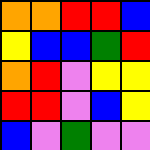[["orange", "orange", "red", "red", "blue"], ["yellow", "blue", "blue", "green", "red"], ["orange", "red", "violet", "yellow", "yellow"], ["red", "red", "violet", "blue", "yellow"], ["blue", "violet", "green", "violet", "violet"]]